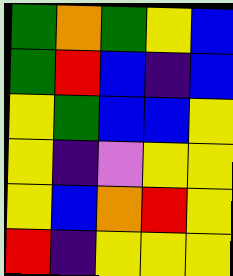[["green", "orange", "green", "yellow", "blue"], ["green", "red", "blue", "indigo", "blue"], ["yellow", "green", "blue", "blue", "yellow"], ["yellow", "indigo", "violet", "yellow", "yellow"], ["yellow", "blue", "orange", "red", "yellow"], ["red", "indigo", "yellow", "yellow", "yellow"]]